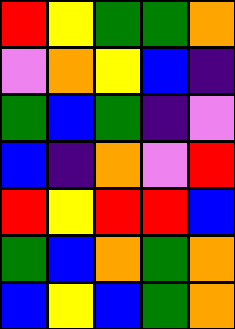[["red", "yellow", "green", "green", "orange"], ["violet", "orange", "yellow", "blue", "indigo"], ["green", "blue", "green", "indigo", "violet"], ["blue", "indigo", "orange", "violet", "red"], ["red", "yellow", "red", "red", "blue"], ["green", "blue", "orange", "green", "orange"], ["blue", "yellow", "blue", "green", "orange"]]